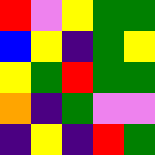[["red", "violet", "yellow", "green", "green"], ["blue", "yellow", "indigo", "green", "yellow"], ["yellow", "green", "red", "green", "green"], ["orange", "indigo", "green", "violet", "violet"], ["indigo", "yellow", "indigo", "red", "green"]]